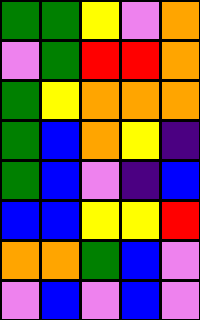[["green", "green", "yellow", "violet", "orange"], ["violet", "green", "red", "red", "orange"], ["green", "yellow", "orange", "orange", "orange"], ["green", "blue", "orange", "yellow", "indigo"], ["green", "blue", "violet", "indigo", "blue"], ["blue", "blue", "yellow", "yellow", "red"], ["orange", "orange", "green", "blue", "violet"], ["violet", "blue", "violet", "blue", "violet"]]